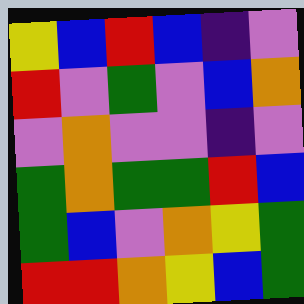[["yellow", "blue", "red", "blue", "indigo", "violet"], ["red", "violet", "green", "violet", "blue", "orange"], ["violet", "orange", "violet", "violet", "indigo", "violet"], ["green", "orange", "green", "green", "red", "blue"], ["green", "blue", "violet", "orange", "yellow", "green"], ["red", "red", "orange", "yellow", "blue", "green"]]